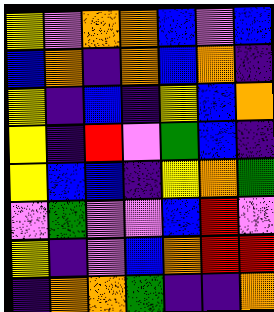[["yellow", "violet", "orange", "orange", "blue", "violet", "blue"], ["blue", "orange", "indigo", "orange", "blue", "orange", "indigo"], ["yellow", "indigo", "blue", "indigo", "yellow", "blue", "orange"], ["yellow", "indigo", "red", "violet", "green", "blue", "indigo"], ["yellow", "blue", "blue", "indigo", "yellow", "orange", "green"], ["violet", "green", "violet", "violet", "blue", "red", "violet"], ["yellow", "indigo", "violet", "blue", "orange", "red", "red"], ["indigo", "orange", "orange", "green", "indigo", "indigo", "orange"]]